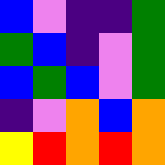[["blue", "violet", "indigo", "indigo", "green"], ["green", "blue", "indigo", "violet", "green"], ["blue", "green", "blue", "violet", "green"], ["indigo", "violet", "orange", "blue", "orange"], ["yellow", "red", "orange", "red", "orange"]]